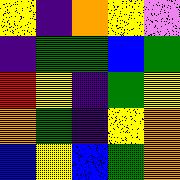[["yellow", "indigo", "orange", "yellow", "violet"], ["indigo", "green", "green", "blue", "green"], ["red", "yellow", "indigo", "green", "yellow"], ["orange", "green", "indigo", "yellow", "orange"], ["blue", "yellow", "blue", "green", "orange"]]